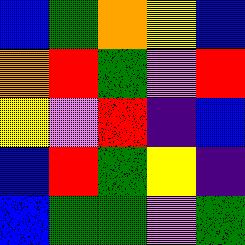[["blue", "green", "orange", "yellow", "blue"], ["orange", "red", "green", "violet", "red"], ["yellow", "violet", "red", "indigo", "blue"], ["blue", "red", "green", "yellow", "indigo"], ["blue", "green", "green", "violet", "green"]]